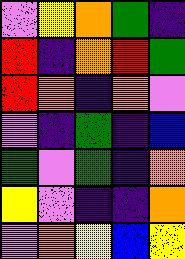[["violet", "yellow", "orange", "green", "indigo"], ["red", "indigo", "orange", "red", "green"], ["red", "orange", "indigo", "orange", "violet"], ["violet", "indigo", "green", "indigo", "blue"], ["green", "violet", "green", "indigo", "orange"], ["yellow", "violet", "indigo", "indigo", "orange"], ["violet", "orange", "yellow", "blue", "yellow"]]